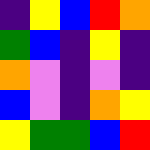[["indigo", "yellow", "blue", "red", "orange"], ["green", "blue", "indigo", "yellow", "indigo"], ["orange", "violet", "indigo", "violet", "indigo"], ["blue", "violet", "indigo", "orange", "yellow"], ["yellow", "green", "green", "blue", "red"]]